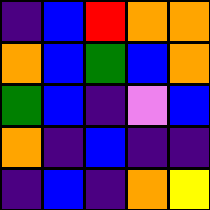[["indigo", "blue", "red", "orange", "orange"], ["orange", "blue", "green", "blue", "orange"], ["green", "blue", "indigo", "violet", "blue"], ["orange", "indigo", "blue", "indigo", "indigo"], ["indigo", "blue", "indigo", "orange", "yellow"]]